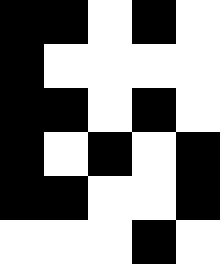[["black", "black", "white", "black", "white"], ["black", "white", "white", "white", "white"], ["black", "black", "white", "black", "white"], ["black", "white", "black", "white", "black"], ["black", "black", "white", "white", "black"], ["white", "white", "white", "black", "white"]]